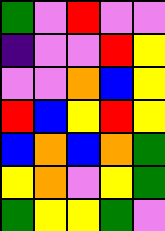[["green", "violet", "red", "violet", "violet"], ["indigo", "violet", "violet", "red", "yellow"], ["violet", "violet", "orange", "blue", "yellow"], ["red", "blue", "yellow", "red", "yellow"], ["blue", "orange", "blue", "orange", "green"], ["yellow", "orange", "violet", "yellow", "green"], ["green", "yellow", "yellow", "green", "violet"]]